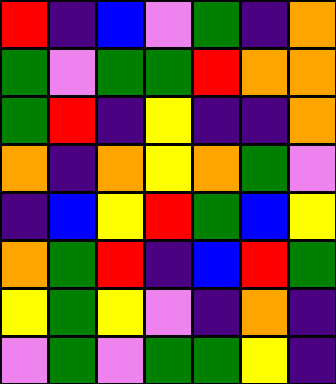[["red", "indigo", "blue", "violet", "green", "indigo", "orange"], ["green", "violet", "green", "green", "red", "orange", "orange"], ["green", "red", "indigo", "yellow", "indigo", "indigo", "orange"], ["orange", "indigo", "orange", "yellow", "orange", "green", "violet"], ["indigo", "blue", "yellow", "red", "green", "blue", "yellow"], ["orange", "green", "red", "indigo", "blue", "red", "green"], ["yellow", "green", "yellow", "violet", "indigo", "orange", "indigo"], ["violet", "green", "violet", "green", "green", "yellow", "indigo"]]